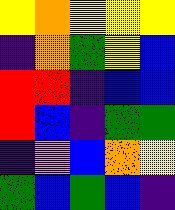[["yellow", "orange", "yellow", "yellow", "yellow"], ["indigo", "orange", "green", "yellow", "blue"], ["red", "red", "indigo", "blue", "blue"], ["red", "blue", "indigo", "green", "green"], ["indigo", "violet", "blue", "orange", "yellow"], ["green", "blue", "green", "blue", "indigo"]]